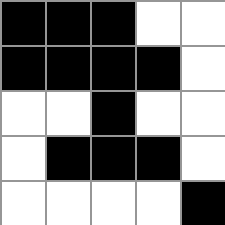[["black", "black", "black", "white", "white"], ["black", "black", "black", "black", "white"], ["white", "white", "black", "white", "white"], ["white", "black", "black", "black", "white"], ["white", "white", "white", "white", "black"]]